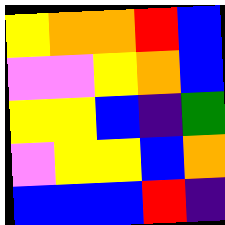[["yellow", "orange", "orange", "red", "blue"], ["violet", "violet", "yellow", "orange", "blue"], ["yellow", "yellow", "blue", "indigo", "green"], ["violet", "yellow", "yellow", "blue", "orange"], ["blue", "blue", "blue", "red", "indigo"]]